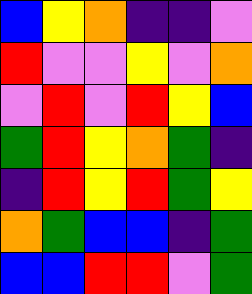[["blue", "yellow", "orange", "indigo", "indigo", "violet"], ["red", "violet", "violet", "yellow", "violet", "orange"], ["violet", "red", "violet", "red", "yellow", "blue"], ["green", "red", "yellow", "orange", "green", "indigo"], ["indigo", "red", "yellow", "red", "green", "yellow"], ["orange", "green", "blue", "blue", "indigo", "green"], ["blue", "blue", "red", "red", "violet", "green"]]